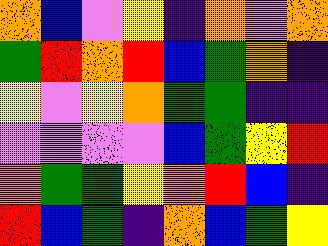[["orange", "blue", "violet", "yellow", "indigo", "orange", "violet", "orange"], ["green", "red", "orange", "red", "blue", "green", "orange", "indigo"], ["yellow", "violet", "yellow", "orange", "green", "green", "indigo", "indigo"], ["violet", "violet", "violet", "violet", "blue", "green", "yellow", "red"], ["orange", "green", "green", "yellow", "orange", "red", "blue", "indigo"], ["red", "blue", "green", "indigo", "orange", "blue", "green", "yellow"]]